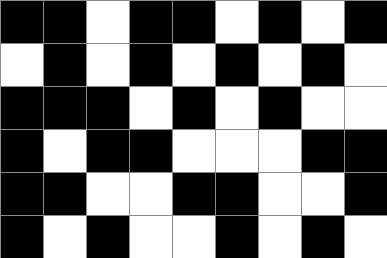[["black", "black", "white", "black", "black", "white", "black", "white", "black"], ["white", "black", "white", "black", "white", "black", "white", "black", "white"], ["black", "black", "black", "white", "black", "white", "black", "white", "white"], ["black", "white", "black", "black", "white", "white", "white", "black", "black"], ["black", "black", "white", "white", "black", "black", "white", "white", "black"], ["black", "white", "black", "white", "white", "black", "white", "black", "white"]]